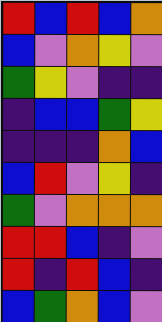[["red", "blue", "red", "blue", "orange"], ["blue", "violet", "orange", "yellow", "violet"], ["green", "yellow", "violet", "indigo", "indigo"], ["indigo", "blue", "blue", "green", "yellow"], ["indigo", "indigo", "indigo", "orange", "blue"], ["blue", "red", "violet", "yellow", "indigo"], ["green", "violet", "orange", "orange", "orange"], ["red", "red", "blue", "indigo", "violet"], ["red", "indigo", "red", "blue", "indigo"], ["blue", "green", "orange", "blue", "violet"]]